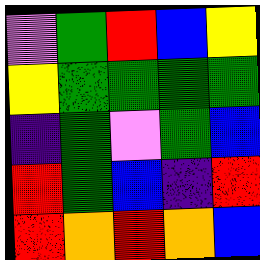[["violet", "green", "red", "blue", "yellow"], ["yellow", "green", "green", "green", "green"], ["indigo", "green", "violet", "green", "blue"], ["red", "green", "blue", "indigo", "red"], ["red", "orange", "red", "orange", "blue"]]